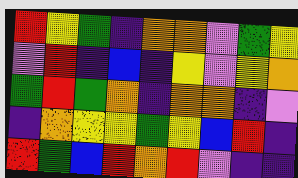[["red", "yellow", "green", "indigo", "orange", "orange", "violet", "green", "yellow"], ["violet", "red", "indigo", "blue", "indigo", "yellow", "violet", "yellow", "orange"], ["green", "red", "green", "orange", "indigo", "orange", "orange", "indigo", "violet"], ["indigo", "orange", "yellow", "yellow", "green", "yellow", "blue", "red", "indigo"], ["red", "green", "blue", "red", "orange", "red", "violet", "indigo", "indigo"]]